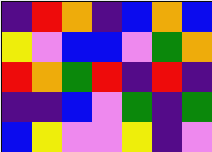[["indigo", "red", "orange", "indigo", "blue", "orange", "blue"], ["yellow", "violet", "blue", "blue", "violet", "green", "orange"], ["red", "orange", "green", "red", "indigo", "red", "indigo"], ["indigo", "indigo", "blue", "violet", "green", "indigo", "green"], ["blue", "yellow", "violet", "violet", "yellow", "indigo", "violet"]]